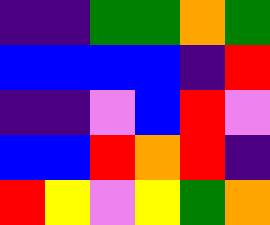[["indigo", "indigo", "green", "green", "orange", "green"], ["blue", "blue", "blue", "blue", "indigo", "red"], ["indigo", "indigo", "violet", "blue", "red", "violet"], ["blue", "blue", "red", "orange", "red", "indigo"], ["red", "yellow", "violet", "yellow", "green", "orange"]]